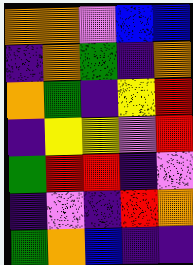[["orange", "orange", "violet", "blue", "blue"], ["indigo", "orange", "green", "indigo", "orange"], ["orange", "green", "indigo", "yellow", "red"], ["indigo", "yellow", "yellow", "violet", "red"], ["green", "red", "red", "indigo", "violet"], ["indigo", "violet", "indigo", "red", "orange"], ["green", "orange", "blue", "indigo", "indigo"]]